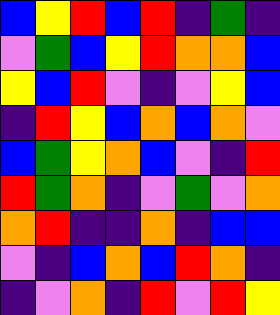[["blue", "yellow", "red", "blue", "red", "indigo", "green", "indigo"], ["violet", "green", "blue", "yellow", "red", "orange", "orange", "blue"], ["yellow", "blue", "red", "violet", "indigo", "violet", "yellow", "blue"], ["indigo", "red", "yellow", "blue", "orange", "blue", "orange", "violet"], ["blue", "green", "yellow", "orange", "blue", "violet", "indigo", "red"], ["red", "green", "orange", "indigo", "violet", "green", "violet", "orange"], ["orange", "red", "indigo", "indigo", "orange", "indigo", "blue", "blue"], ["violet", "indigo", "blue", "orange", "blue", "red", "orange", "indigo"], ["indigo", "violet", "orange", "indigo", "red", "violet", "red", "yellow"]]